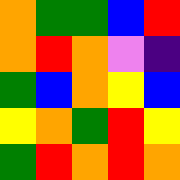[["orange", "green", "green", "blue", "red"], ["orange", "red", "orange", "violet", "indigo"], ["green", "blue", "orange", "yellow", "blue"], ["yellow", "orange", "green", "red", "yellow"], ["green", "red", "orange", "red", "orange"]]